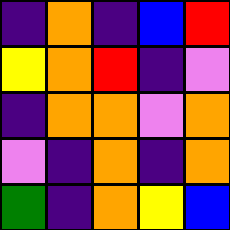[["indigo", "orange", "indigo", "blue", "red"], ["yellow", "orange", "red", "indigo", "violet"], ["indigo", "orange", "orange", "violet", "orange"], ["violet", "indigo", "orange", "indigo", "orange"], ["green", "indigo", "orange", "yellow", "blue"]]